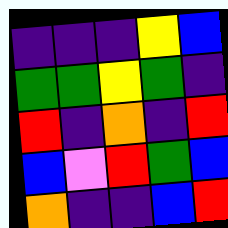[["indigo", "indigo", "indigo", "yellow", "blue"], ["green", "green", "yellow", "green", "indigo"], ["red", "indigo", "orange", "indigo", "red"], ["blue", "violet", "red", "green", "blue"], ["orange", "indigo", "indigo", "blue", "red"]]